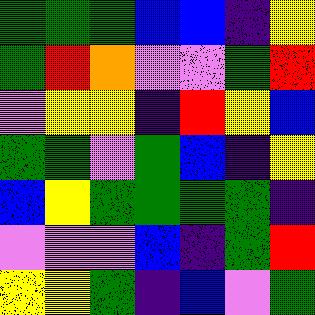[["green", "green", "green", "blue", "blue", "indigo", "yellow"], ["green", "red", "orange", "violet", "violet", "green", "red"], ["violet", "yellow", "yellow", "indigo", "red", "yellow", "blue"], ["green", "green", "violet", "green", "blue", "indigo", "yellow"], ["blue", "yellow", "green", "green", "green", "green", "indigo"], ["violet", "violet", "violet", "blue", "indigo", "green", "red"], ["yellow", "yellow", "green", "indigo", "blue", "violet", "green"]]